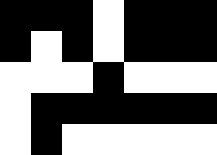[["black", "black", "black", "white", "black", "black", "black"], ["black", "white", "black", "white", "black", "black", "black"], ["white", "white", "white", "black", "white", "white", "white"], ["white", "black", "black", "black", "black", "black", "black"], ["white", "black", "white", "white", "white", "white", "white"]]